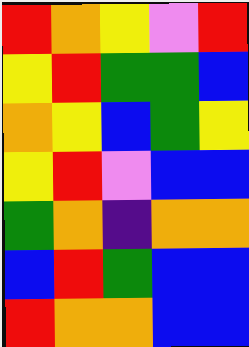[["red", "orange", "yellow", "violet", "red"], ["yellow", "red", "green", "green", "blue"], ["orange", "yellow", "blue", "green", "yellow"], ["yellow", "red", "violet", "blue", "blue"], ["green", "orange", "indigo", "orange", "orange"], ["blue", "red", "green", "blue", "blue"], ["red", "orange", "orange", "blue", "blue"]]